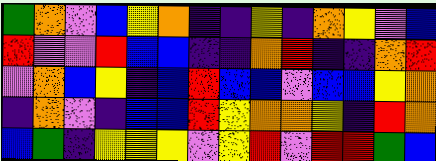[["green", "orange", "violet", "blue", "yellow", "orange", "indigo", "indigo", "yellow", "indigo", "orange", "yellow", "violet", "blue"], ["red", "violet", "violet", "red", "blue", "blue", "indigo", "indigo", "orange", "red", "indigo", "indigo", "orange", "red"], ["violet", "orange", "blue", "yellow", "indigo", "blue", "red", "blue", "blue", "violet", "blue", "blue", "yellow", "orange"], ["indigo", "orange", "violet", "indigo", "blue", "blue", "red", "yellow", "orange", "orange", "yellow", "indigo", "red", "orange"], ["blue", "green", "indigo", "yellow", "yellow", "yellow", "violet", "yellow", "red", "violet", "red", "red", "green", "blue"]]